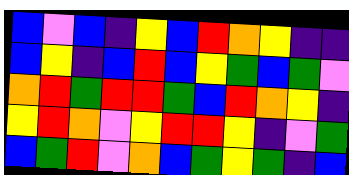[["blue", "violet", "blue", "indigo", "yellow", "blue", "red", "orange", "yellow", "indigo", "indigo"], ["blue", "yellow", "indigo", "blue", "red", "blue", "yellow", "green", "blue", "green", "violet"], ["orange", "red", "green", "red", "red", "green", "blue", "red", "orange", "yellow", "indigo"], ["yellow", "red", "orange", "violet", "yellow", "red", "red", "yellow", "indigo", "violet", "green"], ["blue", "green", "red", "violet", "orange", "blue", "green", "yellow", "green", "indigo", "blue"]]